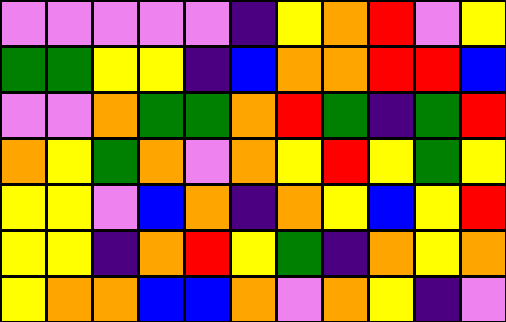[["violet", "violet", "violet", "violet", "violet", "indigo", "yellow", "orange", "red", "violet", "yellow"], ["green", "green", "yellow", "yellow", "indigo", "blue", "orange", "orange", "red", "red", "blue"], ["violet", "violet", "orange", "green", "green", "orange", "red", "green", "indigo", "green", "red"], ["orange", "yellow", "green", "orange", "violet", "orange", "yellow", "red", "yellow", "green", "yellow"], ["yellow", "yellow", "violet", "blue", "orange", "indigo", "orange", "yellow", "blue", "yellow", "red"], ["yellow", "yellow", "indigo", "orange", "red", "yellow", "green", "indigo", "orange", "yellow", "orange"], ["yellow", "orange", "orange", "blue", "blue", "orange", "violet", "orange", "yellow", "indigo", "violet"]]